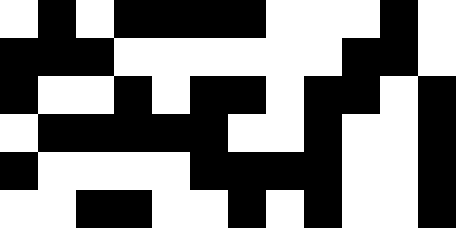[["white", "black", "white", "black", "black", "black", "black", "white", "white", "white", "black", "white"], ["black", "black", "black", "white", "white", "white", "white", "white", "white", "black", "black", "white"], ["black", "white", "white", "black", "white", "black", "black", "white", "black", "black", "white", "black"], ["white", "black", "black", "black", "black", "black", "white", "white", "black", "white", "white", "black"], ["black", "white", "white", "white", "white", "black", "black", "black", "black", "white", "white", "black"], ["white", "white", "black", "black", "white", "white", "black", "white", "black", "white", "white", "black"]]